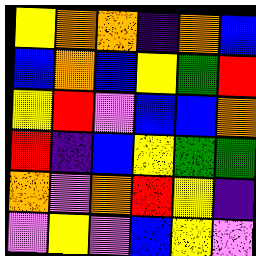[["yellow", "orange", "orange", "indigo", "orange", "blue"], ["blue", "orange", "blue", "yellow", "green", "red"], ["yellow", "red", "violet", "blue", "blue", "orange"], ["red", "indigo", "blue", "yellow", "green", "green"], ["orange", "violet", "orange", "red", "yellow", "indigo"], ["violet", "yellow", "violet", "blue", "yellow", "violet"]]